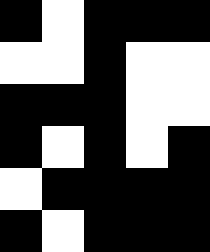[["black", "white", "black", "black", "black"], ["white", "white", "black", "white", "white"], ["black", "black", "black", "white", "white"], ["black", "white", "black", "white", "black"], ["white", "black", "black", "black", "black"], ["black", "white", "black", "black", "black"]]